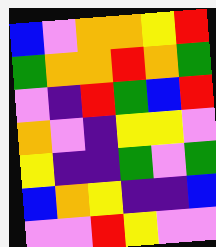[["blue", "violet", "orange", "orange", "yellow", "red"], ["green", "orange", "orange", "red", "orange", "green"], ["violet", "indigo", "red", "green", "blue", "red"], ["orange", "violet", "indigo", "yellow", "yellow", "violet"], ["yellow", "indigo", "indigo", "green", "violet", "green"], ["blue", "orange", "yellow", "indigo", "indigo", "blue"], ["violet", "violet", "red", "yellow", "violet", "violet"]]